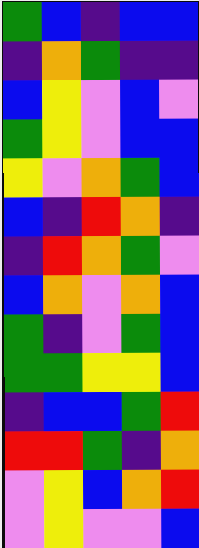[["green", "blue", "indigo", "blue", "blue"], ["indigo", "orange", "green", "indigo", "indigo"], ["blue", "yellow", "violet", "blue", "violet"], ["green", "yellow", "violet", "blue", "blue"], ["yellow", "violet", "orange", "green", "blue"], ["blue", "indigo", "red", "orange", "indigo"], ["indigo", "red", "orange", "green", "violet"], ["blue", "orange", "violet", "orange", "blue"], ["green", "indigo", "violet", "green", "blue"], ["green", "green", "yellow", "yellow", "blue"], ["indigo", "blue", "blue", "green", "red"], ["red", "red", "green", "indigo", "orange"], ["violet", "yellow", "blue", "orange", "red"], ["violet", "yellow", "violet", "violet", "blue"]]